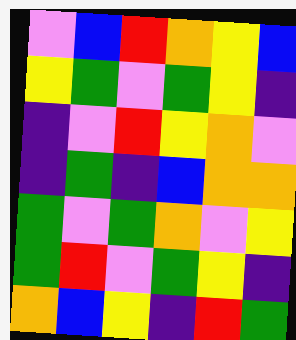[["violet", "blue", "red", "orange", "yellow", "blue"], ["yellow", "green", "violet", "green", "yellow", "indigo"], ["indigo", "violet", "red", "yellow", "orange", "violet"], ["indigo", "green", "indigo", "blue", "orange", "orange"], ["green", "violet", "green", "orange", "violet", "yellow"], ["green", "red", "violet", "green", "yellow", "indigo"], ["orange", "blue", "yellow", "indigo", "red", "green"]]